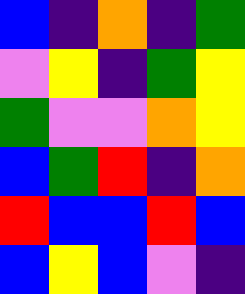[["blue", "indigo", "orange", "indigo", "green"], ["violet", "yellow", "indigo", "green", "yellow"], ["green", "violet", "violet", "orange", "yellow"], ["blue", "green", "red", "indigo", "orange"], ["red", "blue", "blue", "red", "blue"], ["blue", "yellow", "blue", "violet", "indigo"]]